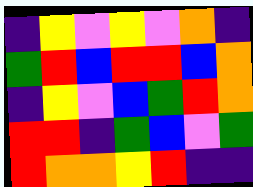[["indigo", "yellow", "violet", "yellow", "violet", "orange", "indigo"], ["green", "red", "blue", "red", "red", "blue", "orange"], ["indigo", "yellow", "violet", "blue", "green", "red", "orange"], ["red", "red", "indigo", "green", "blue", "violet", "green"], ["red", "orange", "orange", "yellow", "red", "indigo", "indigo"]]